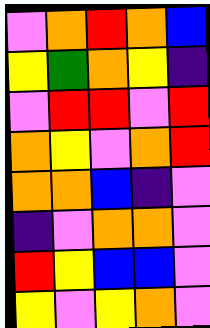[["violet", "orange", "red", "orange", "blue"], ["yellow", "green", "orange", "yellow", "indigo"], ["violet", "red", "red", "violet", "red"], ["orange", "yellow", "violet", "orange", "red"], ["orange", "orange", "blue", "indigo", "violet"], ["indigo", "violet", "orange", "orange", "violet"], ["red", "yellow", "blue", "blue", "violet"], ["yellow", "violet", "yellow", "orange", "violet"]]